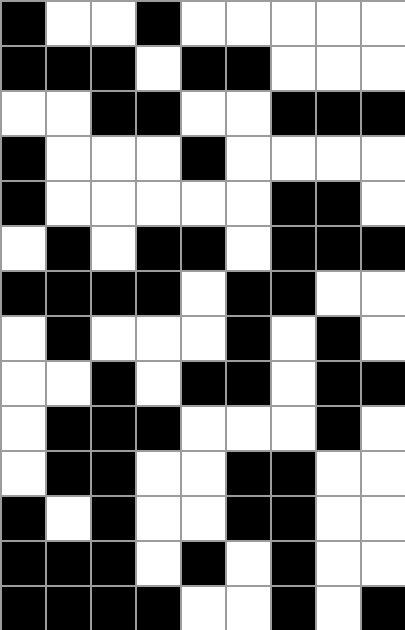[["black", "white", "white", "black", "white", "white", "white", "white", "white"], ["black", "black", "black", "white", "black", "black", "white", "white", "white"], ["white", "white", "black", "black", "white", "white", "black", "black", "black"], ["black", "white", "white", "white", "black", "white", "white", "white", "white"], ["black", "white", "white", "white", "white", "white", "black", "black", "white"], ["white", "black", "white", "black", "black", "white", "black", "black", "black"], ["black", "black", "black", "black", "white", "black", "black", "white", "white"], ["white", "black", "white", "white", "white", "black", "white", "black", "white"], ["white", "white", "black", "white", "black", "black", "white", "black", "black"], ["white", "black", "black", "black", "white", "white", "white", "black", "white"], ["white", "black", "black", "white", "white", "black", "black", "white", "white"], ["black", "white", "black", "white", "white", "black", "black", "white", "white"], ["black", "black", "black", "white", "black", "white", "black", "white", "white"], ["black", "black", "black", "black", "white", "white", "black", "white", "black"]]